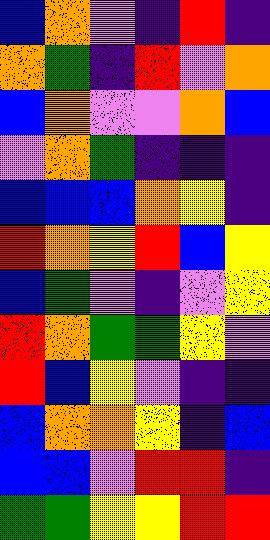[["blue", "orange", "violet", "indigo", "red", "indigo"], ["orange", "green", "indigo", "red", "violet", "orange"], ["blue", "orange", "violet", "violet", "orange", "blue"], ["violet", "orange", "green", "indigo", "indigo", "indigo"], ["blue", "blue", "blue", "orange", "yellow", "indigo"], ["red", "orange", "yellow", "red", "blue", "yellow"], ["blue", "green", "violet", "indigo", "violet", "yellow"], ["red", "orange", "green", "green", "yellow", "violet"], ["red", "blue", "yellow", "violet", "indigo", "indigo"], ["blue", "orange", "orange", "yellow", "indigo", "blue"], ["blue", "blue", "violet", "red", "red", "indigo"], ["green", "green", "yellow", "yellow", "red", "red"]]